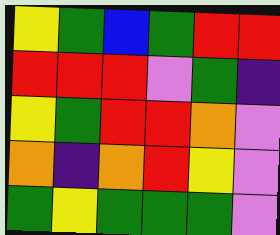[["yellow", "green", "blue", "green", "red", "red"], ["red", "red", "red", "violet", "green", "indigo"], ["yellow", "green", "red", "red", "orange", "violet"], ["orange", "indigo", "orange", "red", "yellow", "violet"], ["green", "yellow", "green", "green", "green", "violet"]]